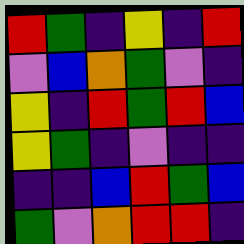[["red", "green", "indigo", "yellow", "indigo", "red"], ["violet", "blue", "orange", "green", "violet", "indigo"], ["yellow", "indigo", "red", "green", "red", "blue"], ["yellow", "green", "indigo", "violet", "indigo", "indigo"], ["indigo", "indigo", "blue", "red", "green", "blue"], ["green", "violet", "orange", "red", "red", "indigo"]]